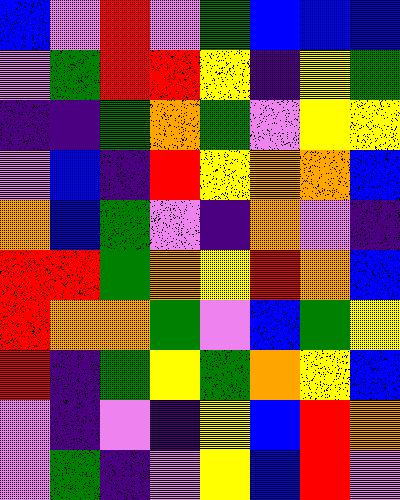[["blue", "violet", "red", "violet", "green", "blue", "blue", "blue"], ["violet", "green", "red", "red", "yellow", "indigo", "yellow", "green"], ["indigo", "indigo", "green", "orange", "green", "violet", "yellow", "yellow"], ["violet", "blue", "indigo", "red", "yellow", "orange", "orange", "blue"], ["orange", "blue", "green", "violet", "indigo", "orange", "violet", "indigo"], ["red", "red", "green", "orange", "yellow", "red", "orange", "blue"], ["red", "orange", "orange", "green", "violet", "blue", "green", "yellow"], ["red", "indigo", "green", "yellow", "green", "orange", "yellow", "blue"], ["violet", "indigo", "violet", "indigo", "yellow", "blue", "red", "orange"], ["violet", "green", "indigo", "violet", "yellow", "blue", "red", "violet"]]